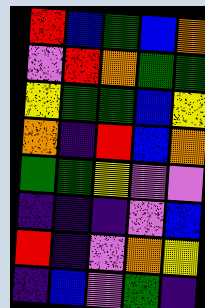[["red", "blue", "green", "blue", "orange"], ["violet", "red", "orange", "green", "green"], ["yellow", "green", "green", "blue", "yellow"], ["orange", "indigo", "red", "blue", "orange"], ["green", "green", "yellow", "violet", "violet"], ["indigo", "indigo", "indigo", "violet", "blue"], ["red", "indigo", "violet", "orange", "yellow"], ["indigo", "blue", "violet", "green", "indigo"]]